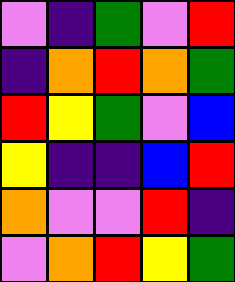[["violet", "indigo", "green", "violet", "red"], ["indigo", "orange", "red", "orange", "green"], ["red", "yellow", "green", "violet", "blue"], ["yellow", "indigo", "indigo", "blue", "red"], ["orange", "violet", "violet", "red", "indigo"], ["violet", "orange", "red", "yellow", "green"]]